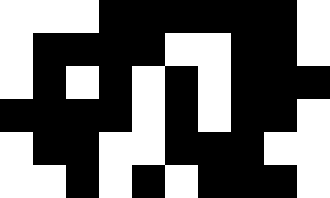[["white", "white", "white", "black", "black", "black", "black", "black", "black", "white"], ["white", "black", "black", "black", "black", "white", "white", "black", "black", "white"], ["white", "black", "white", "black", "white", "black", "white", "black", "black", "black"], ["black", "black", "black", "black", "white", "black", "white", "black", "black", "white"], ["white", "black", "black", "white", "white", "black", "black", "black", "white", "white"], ["white", "white", "black", "white", "black", "white", "black", "black", "black", "white"]]